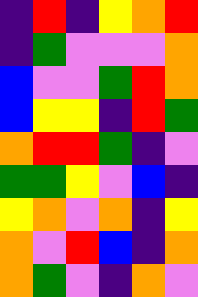[["indigo", "red", "indigo", "yellow", "orange", "red"], ["indigo", "green", "violet", "violet", "violet", "orange"], ["blue", "violet", "violet", "green", "red", "orange"], ["blue", "yellow", "yellow", "indigo", "red", "green"], ["orange", "red", "red", "green", "indigo", "violet"], ["green", "green", "yellow", "violet", "blue", "indigo"], ["yellow", "orange", "violet", "orange", "indigo", "yellow"], ["orange", "violet", "red", "blue", "indigo", "orange"], ["orange", "green", "violet", "indigo", "orange", "violet"]]